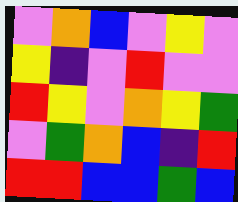[["violet", "orange", "blue", "violet", "yellow", "violet"], ["yellow", "indigo", "violet", "red", "violet", "violet"], ["red", "yellow", "violet", "orange", "yellow", "green"], ["violet", "green", "orange", "blue", "indigo", "red"], ["red", "red", "blue", "blue", "green", "blue"]]